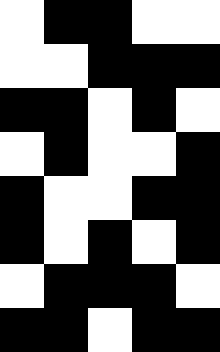[["white", "black", "black", "white", "white"], ["white", "white", "black", "black", "black"], ["black", "black", "white", "black", "white"], ["white", "black", "white", "white", "black"], ["black", "white", "white", "black", "black"], ["black", "white", "black", "white", "black"], ["white", "black", "black", "black", "white"], ["black", "black", "white", "black", "black"]]